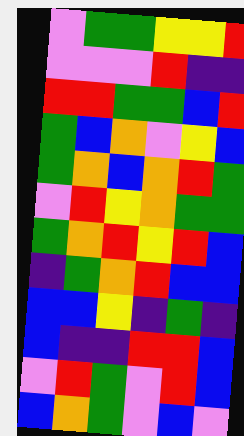[["violet", "green", "green", "yellow", "yellow", "red"], ["violet", "violet", "violet", "red", "indigo", "indigo"], ["red", "red", "green", "green", "blue", "red"], ["green", "blue", "orange", "violet", "yellow", "blue"], ["green", "orange", "blue", "orange", "red", "green"], ["violet", "red", "yellow", "orange", "green", "green"], ["green", "orange", "red", "yellow", "red", "blue"], ["indigo", "green", "orange", "red", "blue", "blue"], ["blue", "blue", "yellow", "indigo", "green", "indigo"], ["blue", "indigo", "indigo", "red", "red", "blue"], ["violet", "red", "green", "violet", "red", "blue"], ["blue", "orange", "green", "violet", "blue", "violet"]]